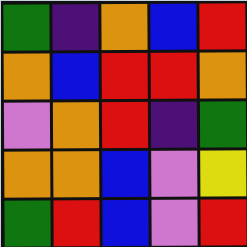[["green", "indigo", "orange", "blue", "red"], ["orange", "blue", "red", "red", "orange"], ["violet", "orange", "red", "indigo", "green"], ["orange", "orange", "blue", "violet", "yellow"], ["green", "red", "blue", "violet", "red"]]